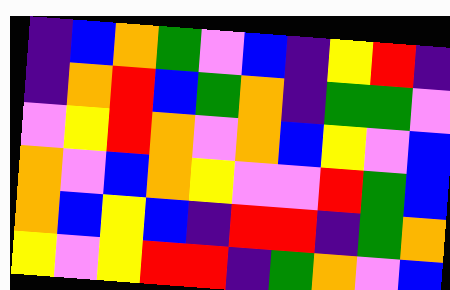[["indigo", "blue", "orange", "green", "violet", "blue", "indigo", "yellow", "red", "indigo"], ["indigo", "orange", "red", "blue", "green", "orange", "indigo", "green", "green", "violet"], ["violet", "yellow", "red", "orange", "violet", "orange", "blue", "yellow", "violet", "blue"], ["orange", "violet", "blue", "orange", "yellow", "violet", "violet", "red", "green", "blue"], ["orange", "blue", "yellow", "blue", "indigo", "red", "red", "indigo", "green", "orange"], ["yellow", "violet", "yellow", "red", "red", "indigo", "green", "orange", "violet", "blue"]]